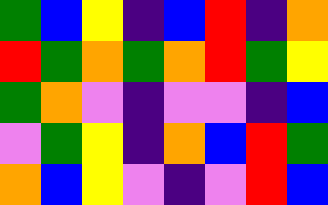[["green", "blue", "yellow", "indigo", "blue", "red", "indigo", "orange"], ["red", "green", "orange", "green", "orange", "red", "green", "yellow"], ["green", "orange", "violet", "indigo", "violet", "violet", "indigo", "blue"], ["violet", "green", "yellow", "indigo", "orange", "blue", "red", "green"], ["orange", "blue", "yellow", "violet", "indigo", "violet", "red", "blue"]]